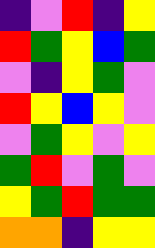[["indigo", "violet", "red", "indigo", "yellow"], ["red", "green", "yellow", "blue", "green"], ["violet", "indigo", "yellow", "green", "violet"], ["red", "yellow", "blue", "yellow", "violet"], ["violet", "green", "yellow", "violet", "yellow"], ["green", "red", "violet", "green", "violet"], ["yellow", "green", "red", "green", "green"], ["orange", "orange", "indigo", "yellow", "yellow"]]